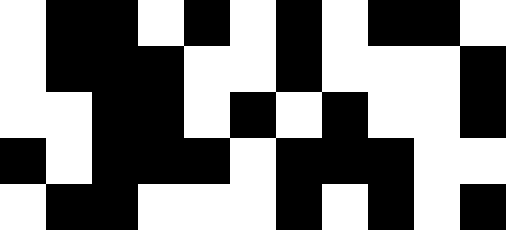[["white", "black", "black", "white", "black", "white", "black", "white", "black", "black", "white"], ["white", "black", "black", "black", "white", "white", "black", "white", "white", "white", "black"], ["white", "white", "black", "black", "white", "black", "white", "black", "white", "white", "black"], ["black", "white", "black", "black", "black", "white", "black", "black", "black", "white", "white"], ["white", "black", "black", "white", "white", "white", "black", "white", "black", "white", "black"]]